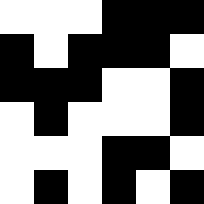[["white", "white", "white", "black", "black", "black"], ["black", "white", "black", "black", "black", "white"], ["black", "black", "black", "white", "white", "black"], ["white", "black", "white", "white", "white", "black"], ["white", "white", "white", "black", "black", "white"], ["white", "black", "white", "black", "white", "black"]]